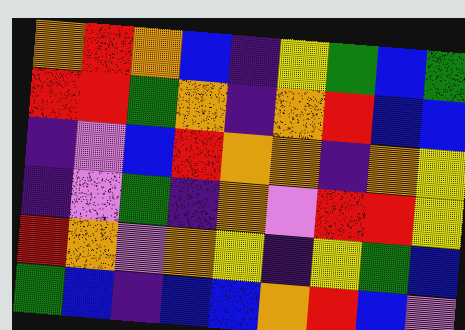[["orange", "red", "orange", "blue", "indigo", "yellow", "green", "blue", "green"], ["red", "red", "green", "orange", "indigo", "orange", "red", "blue", "blue"], ["indigo", "violet", "blue", "red", "orange", "orange", "indigo", "orange", "yellow"], ["indigo", "violet", "green", "indigo", "orange", "violet", "red", "red", "yellow"], ["red", "orange", "violet", "orange", "yellow", "indigo", "yellow", "green", "blue"], ["green", "blue", "indigo", "blue", "blue", "orange", "red", "blue", "violet"]]